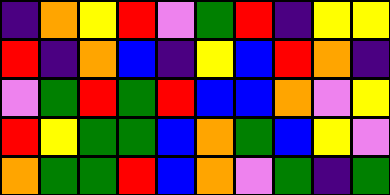[["indigo", "orange", "yellow", "red", "violet", "green", "red", "indigo", "yellow", "yellow"], ["red", "indigo", "orange", "blue", "indigo", "yellow", "blue", "red", "orange", "indigo"], ["violet", "green", "red", "green", "red", "blue", "blue", "orange", "violet", "yellow"], ["red", "yellow", "green", "green", "blue", "orange", "green", "blue", "yellow", "violet"], ["orange", "green", "green", "red", "blue", "orange", "violet", "green", "indigo", "green"]]